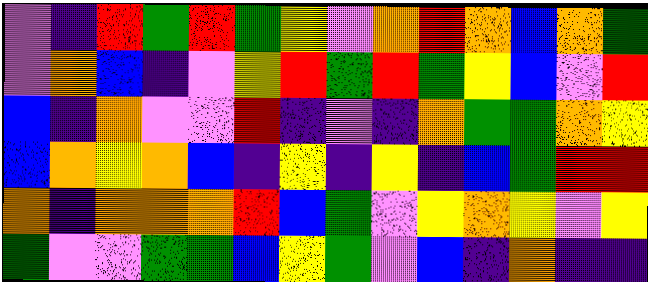[["violet", "indigo", "red", "green", "red", "green", "yellow", "violet", "orange", "red", "orange", "blue", "orange", "green"], ["violet", "orange", "blue", "indigo", "violet", "yellow", "red", "green", "red", "green", "yellow", "blue", "violet", "red"], ["blue", "indigo", "orange", "violet", "violet", "red", "indigo", "violet", "indigo", "orange", "green", "green", "orange", "yellow"], ["blue", "orange", "yellow", "orange", "blue", "indigo", "yellow", "indigo", "yellow", "indigo", "blue", "green", "red", "red"], ["orange", "indigo", "orange", "orange", "orange", "red", "blue", "green", "violet", "yellow", "orange", "yellow", "violet", "yellow"], ["green", "violet", "violet", "green", "green", "blue", "yellow", "green", "violet", "blue", "indigo", "orange", "indigo", "indigo"]]